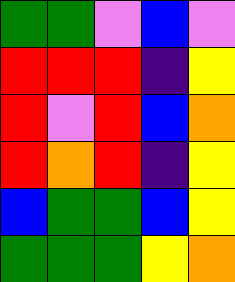[["green", "green", "violet", "blue", "violet"], ["red", "red", "red", "indigo", "yellow"], ["red", "violet", "red", "blue", "orange"], ["red", "orange", "red", "indigo", "yellow"], ["blue", "green", "green", "blue", "yellow"], ["green", "green", "green", "yellow", "orange"]]